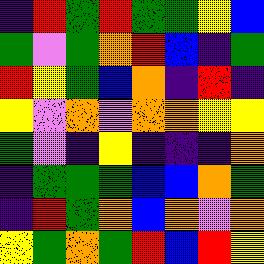[["indigo", "red", "green", "red", "green", "green", "yellow", "blue"], ["green", "violet", "green", "orange", "red", "blue", "indigo", "green"], ["red", "yellow", "green", "blue", "orange", "indigo", "red", "indigo"], ["yellow", "violet", "orange", "violet", "orange", "orange", "yellow", "yellow"], ["green", "violet", "indigo", "yellow", "indigo", "indigo", "indigo", "orange"], ["indigo", "green", "green", "green", "blue", "blue", "orange", "green"], ["indigo", "red", "green", "orange", "blue", "orange", "violet", "orange"], ["yellow", "green", "orange", "green", "red", "blue", "red", "yellow"]]